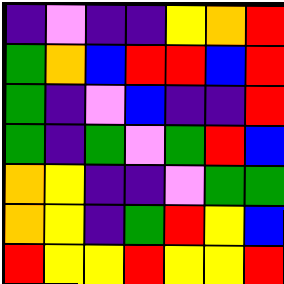[["indigo", "violet", "indigo", "indigo", "yellow", "orange", "red"], ["green", "orange", "blue", "red", "red", "blue", "red"], ["green", "indigo", "violet", "blue", "indigo", "indigo", "red"], ["green", "indigo", "green", "violet", "green", "red", "blue"], ["orange", "yellow", "indigo", "indigo", "violet", "green", "green"], ["orange", "yellow", "indigo", "green", "red", "yellow", "blue"], ["red", "yellow", "yellow", "red", "yellow", "yellow", "red"]]